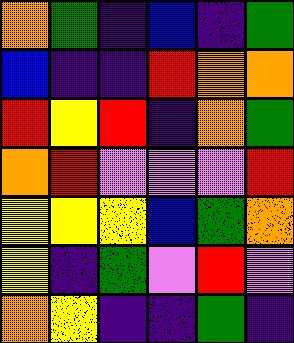[["orange", "green", "indigo", "blue", "indigo", "green"], ["blue", "indigo", "indigo", "red", "orange", "orange"], ["red", "yellow", "red", "indigo", "orange", "green"], ["orange", "red", "violet", "violet", "violet", "red"], ["yellow", "yellow", "yellow", "blue", "green", "orange"], ["yellow", "indigo", "green", "violet", "red", "violet"], ["orange", "yellow", "indigo", "indigo", "green", "indigo"]]